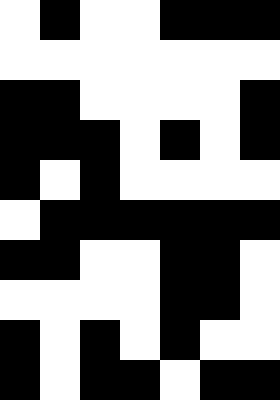[["white", "black", "white", "white", "black", "black", "black"], ["white", "white", "white", "white", "white", "white", "white"], ["black", "black", "white", "white", "white", "white", "black"], ["black", "black", "black", "white", "black", "white", "black"], ["black", "white", "black", "white", "white", "white", "white"], ["white", "black", "black", "black", "black", "black", "black"], ["black", "black", "white", "white", "black", "black", "white"], ["white", "white", "white", "white", "black", "black", "white"], ["black", "white", "black", "white", "black", "white", "white"], ["black", "white", "black", "black", "white", "black", "black"]]